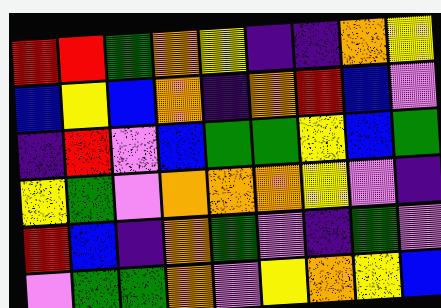[["red", "red", "green", "orange", "yellow", "indigo", "indigo", "orange", "yellow"], ["blue", "yellow", "blue", "orange", "indigo", "orange", "red", "blue", "violet"], ["indigo", "red", "violet", "blue", "green", "green", "yellow", "blue", "green"], ["yellow", "green", "violet", "orange", "orange", "orange", "yellow", "violet", "indigo"], ["red", "blue", "indigo", "orange", "green", "violet", "indigo", "green", "violet"], ["violet", "green", "green", "orange", "violet", "yellow", "orange", "yellow", "blue"]]